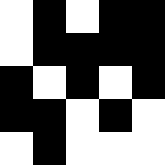[["white", "black", "white", "black", "black"], ["white", "black", "black", "black", "black"], ["black", "white", "black", "white", "black"], ["black", "black", "white", "black", "white"], ["white", "black", "white", "white", "white"]]